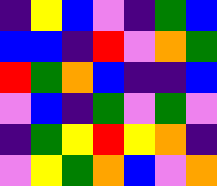[["indigo", "yellow", "blue", "violet", "indigo", "green", "blue"], ["blue", "blue", "indigo", "red", "violet", "orange", "green"], ["red", "green", "orange", "blue", "indigo", "indigo", "blue"], ["violet", "blue", "indigo", "green", "violet", "green", "violet"], ["indigo", "green", "yellow", "red", "yellow", "orange", "indigo"], ["violet", "yellow", "green", "orange", "blue", "violet", "orange"]]